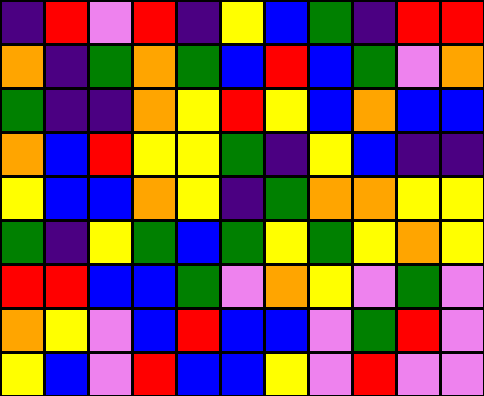[["indigo", "red", "violet", "red", "indigo", "yellow", "blue", "green", "indigo", "red", "red"], ["orange", "indigo", "green", "orange", "green", "blue", "red", "blue", "green", "violet", "orange"], ["green", "indigo", "indigo", "orange", "yellow", "red", "yellow", "blue", "orange", "blue", "blue"], ["orange", "blue", "red", "yellow", "yellow", "green", "indigo", "yellow", "blue", "indigo", "indigo"], ["yellow", "blue", "blue", "orange", "yellow", "indigo", "green", "orange", "orange", "yellow", "yellow"], ["green", "indigo", "yellow", "green", "blue", "green", "yellow", "green", "yellow", "orange", "yellow"], ["red", "red", "blue", "blue", "green", "violet", "orange", "yellow", "violet", "green", "violet"], ["orange", "yellow", "violet", "blue", "red", "blue", "blue", "violet", "green", "red", "violet"], ["yellow", "blue", "violet", "red", "blue", "blue", "yellow", "violet", "red", "violet", "violet"]]